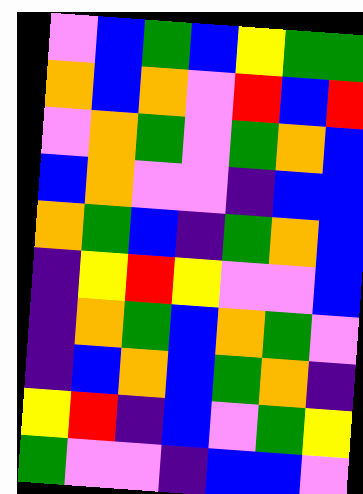[["violet", "blue", "green", "blue", "yellow", "green", "green"], ["orange", "blue", "orange", "violet", "red", "blue", "red"], ["violet", "orange", "green", "violet", "green", "orange", "blue"], ["blue", "orange", "violet", "violet", "indigo", "blue", "blue"], ["orange", "green", "blue", "indigo", "green", "orange", "blue"], ["indigo", "yellow", "red", "yellow", "violet", "violet", "blue"], ["indigo", "orange", "green", "blue", "orange", "green", "violet"], ["indigo", "blue", "orange", "blue", "green", "orange", "indigo"], ["yellow", "red", "indigo", "blue", "violet", "green", "yellow"], ["green", "violet", "violet", "indigo", "blue", "blue", "violet"]]